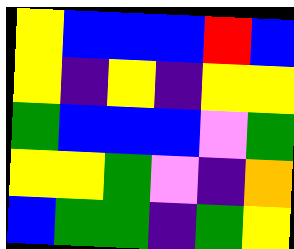[["yellow", "blue", "blue", "blue", "red", "blue"], ["yellow", "indigo", "yellow", "indigo", "yellow", "yellow"], ["green", "blue", "blue", "blue", "violet", "green"], ["yellow", "yellow", "green", "violet", "indigo", "orange"], ["blue", "green", "green", "indigo", "green", "yellow"]]